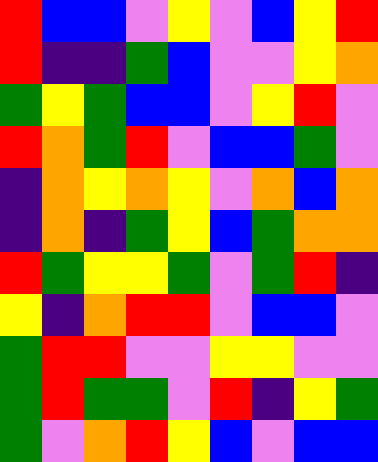[["red", "blue", "blue", "violet", "yellow", "violet", "blue", "yellow", "red"], ["red", "indigo", "indigo", "green", "blue", "violet", "violet", "yellow", "orange"], ["green", "yellow", "green", "blue", "blue", "violet", "yellow", "red", "violet"], ["red", "orange", "green", "red", "violet", "blue", "blue", "green", "violet"], ["indigo", "orange", "yellow", "orange", "yellow", "violet", "orange", "blue", "orange"], ["indigo", "orange", "indigo", "green", "yellow", "blue", "green", "orange", "orange"], ["red", "green", "yellow", "yellow", "green", "violet", "green", "red", "indigo"], ["yellow", "indigo", "orange", "red", "red", "violet", "blue", "blue", "violet"], ["green", "red", "red", "violet", "violet", "yellow", "yellow", "violet", "violet"], ["green", "red", "green", "green", "violet", "red", "indigo", "yellow", "green"], ["green", "violet", "orange", "red", "yellow", "blue", "violet", "blue", "blue"]]